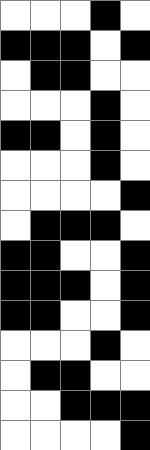[["white", "white", "white", "black", "white"], ["black", "black", "black", "white", "black"], ["white", "black", "black", "white", "white"], ["white", "white", "white", "black", "white"], ["black", "black", "white", "black", "white"], ["white", "white", "white", "black", "white"], ["white", "white", "white", "white", "black"], ["white", "black", "black", "black", "white"], ["black", "black", "white", "white", "black"], ["black", "black", "black", "white", "black"], ["black", "black", "white", "white", "black"], ["white", "white", "white", "black", "white"], ["white", "black", "black", "white", "white"], ["white", "white", "black", "black", "black"], ["white", "white", "white", "white", "black"]]